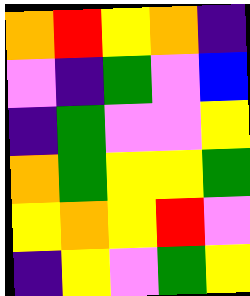[["orange", "red", "yellow", "orange", "indigo"], ["violet", "indigo", "green", "violet", "blue"], ["indigo", "green", "violet", "violet", "yellow"], ["orange", "green", "yellow", "yellow", "green"], ["yellow", "orange", "yellow", "red", "violet"], ["indigo", "yellow", "violet", "green", "yellow"]]